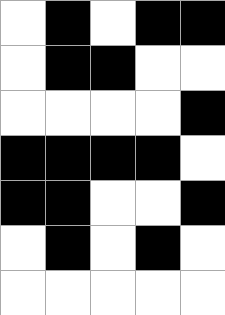[["white", "black", "white", "black", "black"], ["white", "black", "black", "white", "white"], ["white", "white", "white", "white", "black"], ["black", "black", "black", "black", "white"], ["black", "black", "white", "white", "black"], ["white", "black", "white", "black", "white"], ["white", "white", "white", "white", "white"]]